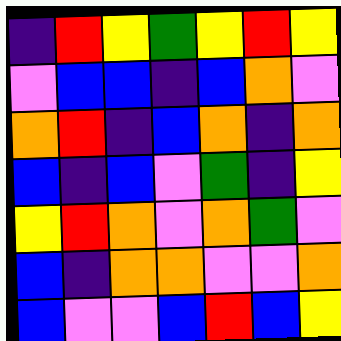[["indigo", "red", "yellow", "green", "yellow", "red", "yellow"], ["violet", "blue", "blue", "indigo", "blue", "orange", "violet"], ["orange", "red", "indigo", "blue", "orange", "indigo", "orange"], ["blue", "indigo", "blue", "violet", "green", "indigo", "yellow"], ["yellow", "red", "orange", "violet", "orange", "green", "violet"], ["blue", "indigo", "orange", "orange", "violet", "violet", "orange"], ["blue", "violet", "violet", "blue", "red", "blue", "yellow"]]